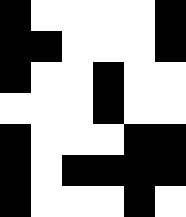[["black", "white", "white", "white", "white", "black"], ["black", "black", "white", "white", "white", "black"], ["black", "white", "white", "black", "white", "white"], ["white", "white", "white", "black", "white", "white"], ["black", "white", "white", "white", "black", "black"], ["black", "white", "black", "black", "black", "black"], ["black", "white", "white", "white", "black", "white"]]